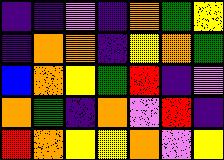[["indigo", "indigo", "violet", "indigo", "orange", "green", "yellow"], ["indigo", "orange", "orange", "indigo", "yellow", "orange", "green"], ["blue", "orange", "yellow", "green", "red", "indigo", "violet"], ["orange", "green", "indigo", "orange", "violet", "red", "indigo"], ["red", "orange", "yellow", "yellow", "orange", "violet", "yellow"]]